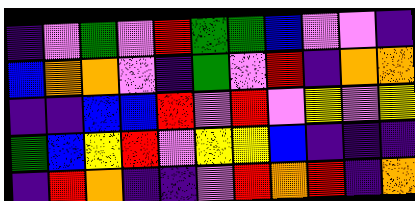[["indigo", "violet", "green", "violet", "red", "green", "green", "blue", "violet", "violet", "indigo"], ["blue", "orange", "orange", "violet", "indigo", "green", "violet", "red", "indigo", "orange", "orange"], ["indigo", "indigo", "blue", "blue", "red", "violet", "red", "violet", "yellow", "violet", "yellow"], ["green", "blue", "yellow", "red", "violet", "yellow", "yellow", "blue", "indigo", "indigo", "indigo"], ["indigo", "red", "orange", "indigo", "indigo", "violet", "red", "orange", "red", "indigo", "orange"]]